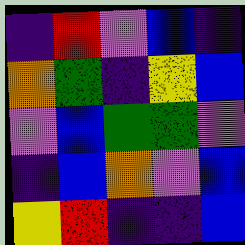[["indigo", "red", "violet", "blue", "indigo"], ["orange", "green", "indigo", "yellow", "blue"], ["violet", "blue", "green", "green", "violet"], ["indigo", "blue", "orange", "violet", "blue"], ["yellow", "red", "indigo", "indigo", "blue"]]